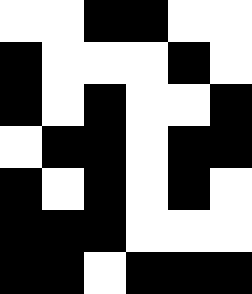[["white", "white", "black", "black", "white", "white"], ["black", "white", "white", "white", "black", "white"], ["black", "white", "black", "white", "white", "black"], ["white", "black", "black", "white", "black", "black"], ["black", "white", "black", "white", "black", "white"], ["black", "black", "black", "white", "white", "white"], ["black", "black", "white", "black", "black", "black"]]